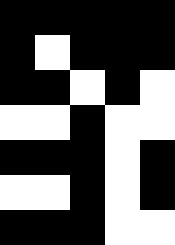[["black", "black", "black", "black", "black"], ["black", "white", "black", "black", "black"], ["black", "black", "white", "black", "white"], ["white", "white", "black", "white", "white"], ["black", "black", "black", "white", "black"], ["white", "white", "black", "white", "black"], ["black", "black", "black", "white", "white"]]